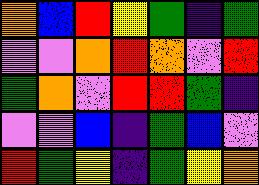[["orange", "blue", "red", "yellow", "green", "indigo", "green"], ["violet", "violet", "orange", "red", "orange", "violet", "red"], ["green", "orange", "violet", "red", "red", "green", "indigo"], ["violet", "violet", "blue", "indigo", "green", "blue", "violet"], ["red", "green", "yellow", "indigo", "green", "yellow", "orange"]]